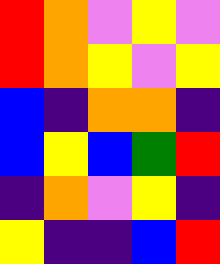[["red", "orange", "violet", "yellow", "violet"], ["red", "orange", "yellow", "violet", "yellow"], ["blue", "indigo", "orange", "orange", "indigo"], ["blue", "yellow", "blue", "green", "red"], ["indigo", "orange", "violet", "yellow", "indigo"], ["yellow", "indigo", "indigo", "blue", "red"]]